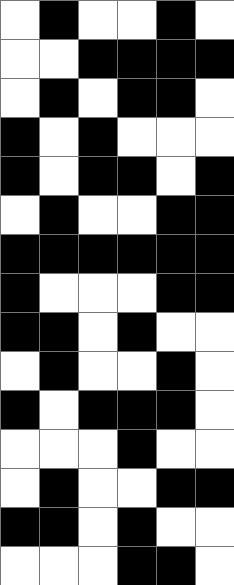[["white", "black", "white", "white", "black", "white"], ["white", "white", "black", "black", "black", "black"], ["white", "black", "white", "black", "black", "white"], ["black", "white", "black", "white", "white", "white"], ["black", "white", "black", "black", "white", "black"], ["white", "black", "white", "white", "black", "black"], ["black", "black", "black", "black", "black", "black"], ["black", "white", "white", "white", "black", "black"], ["black", "black", "white", "black", "white", "white"], ["white", "black", "white", "white", "black", "white"], ["black", "white", "black", "black", "black", "white"], ["white", "white", "white", "black", "white", "white"], ["white", "black", "white", "white", "black", "black"], ["black", "black", "white", "black", "white", "white"], ["white", "white", "white", "black", "black", "white"]]